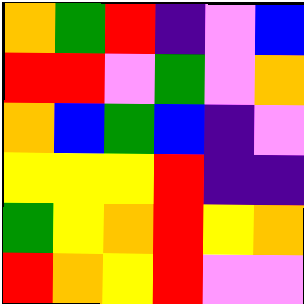[["orange", "green", "red", "indigo", "violet", "blue"], ["red", "red", "violet", "green", "violet", "orange"], ["orange", "blue", "green", "blue", "indigo", "violet"], ["yellow", "yellow", "yellow", "red", "indigo", "indigo"], ["green", "yellow", "orange", "red", "yellow", "orange"], ["red", "orange", "yellow", "red", "violet", "violet"]]